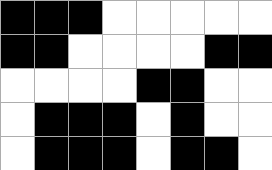[["black", "black", "black", "white", "white", "white", "white", "white"], ["black", "black", "white", "white", "white", "white", "black", "black"], ["white", "white", "white", "white", "black", "black", "white", "white"], ["white", "black", "black", "black", "white", "black", "white", "white"], ["white", "black", "black", "black", "white", "black", "black", "white"]]